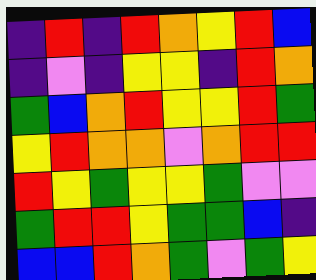[["indigo", "red", "indigo", "red", "orange", "yellow", "red", "blue"], ["indigo", "violet", "indigo", "yellow", "yellow", "indigo", "red", "orange"], ["green", "blue", "orange", "red", "yellow", "yellow", "red", "green"], ["yellow", "red", "orange", "orange", "violet", "orange", "red", "red"], ["red", "yellow", "green", "yellow", "yellow", "green", "violet", "violet"], ["green", "red", "red", "yellow", "green", "green", "blue", "indigo"], ["blue", "blue", "red", "orange", "green", "violet", "green", "yellow"]]